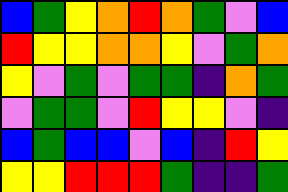[["blue", "green", "yellow", "orange", "red", "orange", "green", "violet", "blue"], ["red", "yellow", "yellow", "orange", "orange", "yellow", "violet", "green", "orange"], ["yellow", "violet", "green", "violet", "green", "green", "indigo", "orange", "green"], ["violet", "green", "green", "violet", "red", "yellow", "yellow", "violet", "indigo"], ["blue", "green", "blue", "blue", "violet", "blue", "indigo", "red", "yellow"], ["yellow", "yellow", "red", "red", "red", "green", "indigo", "indigo", "green"]]